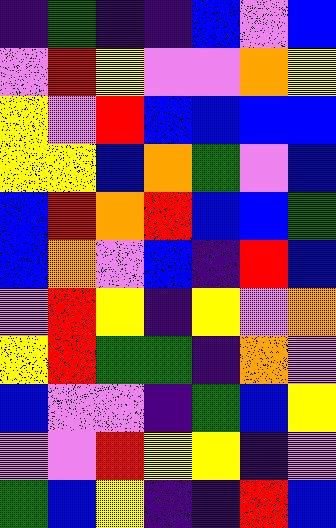[["indigo", "green", "indigo", "indigo", "blue", "violet", "blue"], ["violet", "red", "yellow", "violet", "violet", "orange", "yellow"], ["yellow", "violet", "red", "blue", "blue", "blue", "blue"], ["yellow", "yellow", "blue", "orange", "green", "violet", "blue"], ["blue", "red", "orange", "red", "blue", "blue", "green"], ["blue", "orange", "violet", "blue", "indigo", "red", "blue"], ["violet", "red", "yellow", "indigo", "yellow", "violet", "orange"], ["yellow", "red", "green", "green", "indigo", "orange", "violet"], ["blue", "violet", "violet", "indigo", "green", "blue", "yellow"], ["violet", "violet", "red", "yellow", "yellow", "indigo", "violet"], ["green", "blue", "yellow", "indigo", "indigo", "red", "blue"]]